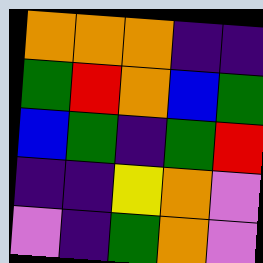[["orange", "orange", "orange", "indigo", "indigo"], ["green", "red", "orange", "blue", "green"], ["blue", "green", "indigo", "green", "red"], ["indigo", "indigo", "yellow", "orange", "violet"], ["violet", "indigo", "green", "orange", "violet"]]